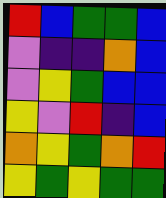[["red", "blue", "green", "green", "blue"], ["violet", "indigo", "indigo", "orange", "blue"], ["violet", "yellow", "green", "blue", "blue"], ["yellow", "violet", "red", "indigo", "blue"], ["orange", "yellow", "green", "orange", "red"], ["yellow", "green", "yellow", "green", "green"]]